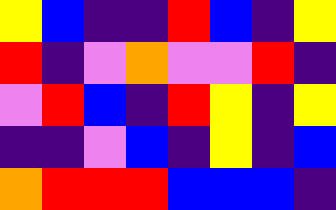[["yellow", "blue", "indigo", "indigo", "red", "blue", "indigo", "yellow"], ["red", "indigo", "violet", "orange", "violet", "violet", "red", "indigo"], ["violet", "red", "blue", "indigo", "red", "yellow", "indigo", "yellow"], ["indigo", "indigo", "violet", "blue", "indigo", "yellow", "indigo", "blue"], ["orange", "red", "red", "red", "blue", "blue", "blue", "indigo"]]